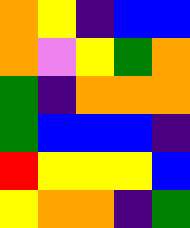[["orange", "yellow", "indigo", "blue", "blue"], ["orange", "violet", "yellow", "green", "orange"], ["green", "indigo", "orange", "orange", "orange"], ["green", "blue", "blue", "blue", "indigo"], ["red", "yellow", "yellow", "yellow", "blue"], ["yellow", "orange", "orange", "indigo", "green"]]